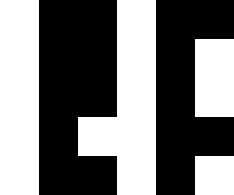[["white", "black", "black", "white", "black", "black"], ["white", "black", "black", "white", "black", "white"], ["white", "black", "black", "white", "black", "white"], ["white", "black", "white", "white", "black", "black"], ["white", "black", "black", "white", "black", "white"]]